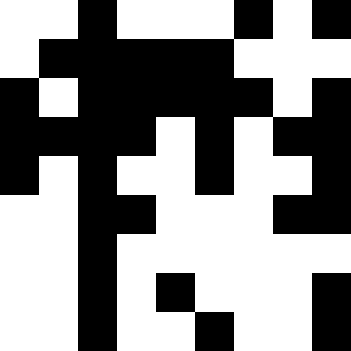[["white", "white", "black", "white", "white", "white", "black", "white", "black"], ["white", "black", "black", "black", "black", "black", "white", "white", "white"], ["black", "white", "black", "black", "black", "black", "black", "white", "black"], ["black", "black", "black", "black", "white", "black", "white", "black", "black"], ["black", "white", "black", "white", "white", "black", "white", "white", "black"], ["white", "white", "black", "black", "white", "white", "white", "black", "black"], ["white", "white", "black", "white", "white", "white", "white", "white", "white"], ["white", "white", "black", "white", "black", "white", "white", "white", "black"], ["white", "white", "black", "white", "white", "black", "white", "white", "black"]]